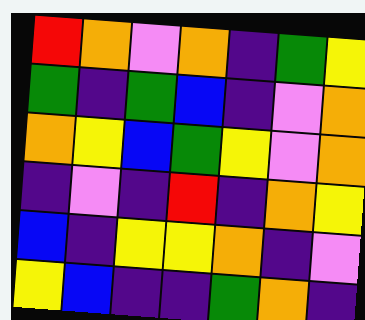[["red", "orange", "violet", "orange", "indigo", "green", "yellow"], ["green", "indigo", "green", "blue", "indigo", "violet", "orange"], ["orange", "yellow", "blue", "green", "yellow", "violet", "orange"], ["indigo", "violet", "indigo", "red", "indigo", "orange", "yellow"], ["blue", "indigo", "yellow", "yellow", "orange", "indigo", "violet"], ["yellow", "blue", "indigo", "indigo", "green", "orange", "indigo"]]